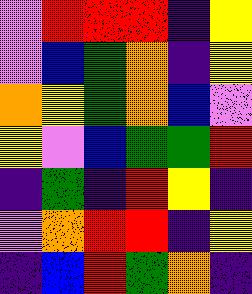[["violet", "red", "red", "red", "indigo", "yellow"], ["violet", "blue", "green", "orange", "indigo", "yellow"], ["orange", "yellow", "green", "orange", "blue", "violet"], ["yellow", "violet", "blue", "green", "green", "red"], ["indigo", "green", "indigo", "red", "yellow", "indigo"], ["violet", "orange", "red", "red", "indigo", "yellow"], ["indigo", "blue", "red", "green", "orange", "indigo"]]